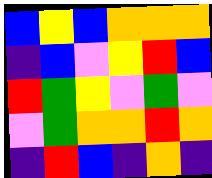[["blue", "yellow", "blue", "orange", "orange", "orange"], ["indigo", "blue", "violet", "yellow", "red", "blue"], ["red", "green", "yellow", "violet", "green", "violet"], ["violet", "green", "orange", "orange", "red", "orange"], ["indigo", "red", "blue", "indigo", "orange", "indigo"]]